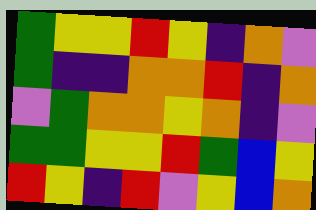[["green", "yellow", "yellow", "red", "yellow", "indigo", "orange", "violet"], ["green", "indigo", "indigo", "orange", "orange", "red", "indigo", "orange"], ["violet", "green", "orange", "orange", "yellow", "orange", "indigo", "violet"], ["green", "green", "yellow", "yellow", "red", "green", "blue", "yellow"], ["red", "yellow", "indigo", "red", "violet", "yellow", "blue", "orange"]]